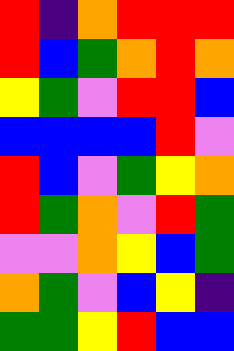[["red", "indigo", "orange", "red", "red", "red"], ["red", "blue", "green", "orange", "red", "orange"], ["yellow", "green", "violet", "red", "red", "blue"], ["blue", "blue", "blue", "blue", "red", "violet"], ["red", "blue", "violet", "green", "yellow", "orange"], ["red", "green", "orange", "violet", "red", "green"], ["violet", "violet", "orange", "yellow", "blue", "green"], ["orange", "green", "violet", "blue", "yellow", "indigo"], ["green", "green", "yellow", "red", "blue", "blue"]]